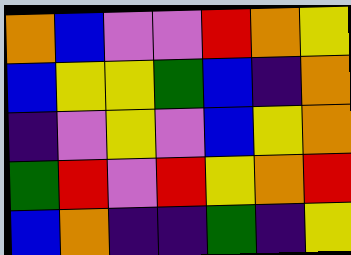[["orange", "blue", "violet", "violet", "red", "orange", "yellow"], ["blue", "yellow", "yellow", "green", "blue", "indigo", "orange"], ["indigo", "violet", "yellow", "violet", "blue", "yellow", "orange"], ["green", "red", "violet", "red", "yellow", "orange", "red"], ["blue", "orange", "indigo", "indigo", "green", "indigo", "yellow"]]